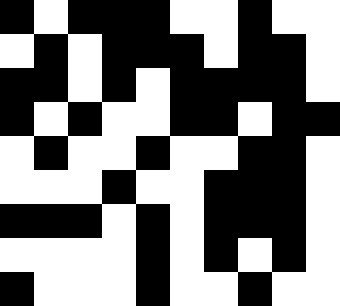[["black", "white", "black", "black", "black", "white", "white", "black", "white", "white"], ["white", "black", "white", "black", "black", "black", "white", "black", "black", "white"], ["black", "black", "white", "black", "white", "black", "black", "black", "black", "white"], ["black", "white", "black", "white", "white", "black", "black", "white", "black", "black"], ["white", "black", "white", "white", "black", "white", "white", "black", "black", "white"], ["white", "white", "white", "black", "white", "white", "black", "black", "black", "white"], ["black", "black", "black", "white", "black", "white", "black", "black", "black", "white"], ["white", "white", "white", "white", "black", "white", "black", "white", "black", "white"], ["black", "white", "white", "white", "black", "white", "white", "black", "white", "white"]]